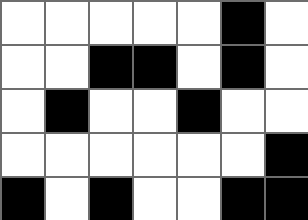[["white", "white", "white", "white", "white", "black", "white"], ["white", "white", "black", "black", "white", "black", "white"], ["white", "black", "white", "white", "black", "white", "white"], ["white", "white", "white", "white", "white", "white", "black"], ["black", "white", "black", "white", "white", "black", "black"]]